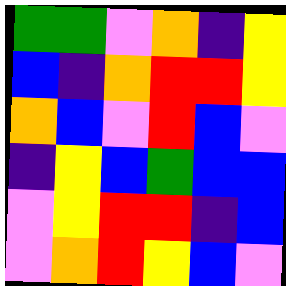[["green", "green", "violet", "orange", "indigo", "yellow"], ["blue", "indigo", "orange", "red", "red", "yellow"], ["orange", "blue", "violet", "red", "blue", "violet"], ["indigo", "yellow", "blue", "green", "blue", "blue"], ["violet", "yellow", "red", "red", "indigo", "blue"], ["violet", "orange", "red", "yellow", "blue", "violet"]]